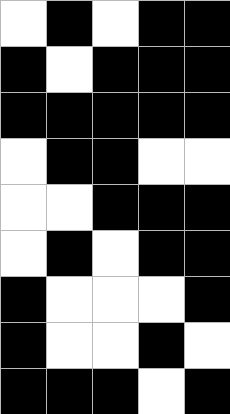[["white", "black", "white", "black", "black"], ["black", "white", "black", "black", "black"], ["black", "black", "black", "black", "black"], ["white", "black", "black", "white", "white"], ["white", "white", "black", "black", "black"], ["white", "black", "white", "black", "black"], ["black", "white", "white", "white", "black"], ["black", "white", "white", "black", "white"], ["black", "black", "black", "white", "black"]]